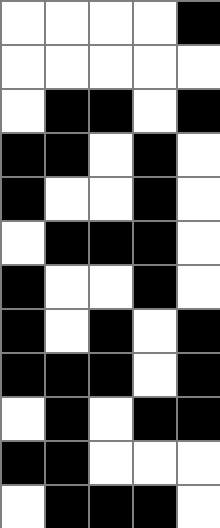[["white", "white", "white", "white", "black"], ["white", "white", "white", "white", "white"], ["white", "black", "black", "white", "black"], ["black", "black", "white", "black", "white"], ["black", "white", "white", "black", "white"], ["white", "black", "black", "black", "white"], ["black", "white", "white", "black", "white"], ["black", "white", "black", "white", "black"], ["black", "black", "black", "white", "black"], ["white", "black", "white", "black", "black"], ["black", "black", "white", "white", "white"], ["white", "black", "black", "black", "white"]]